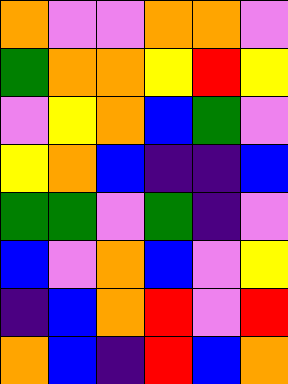[["orange", "violet", "violet", "orange", "orange", "violet"], ["green", "orange", "orange", "yellow", "red", "yellow"], ["violet", "yellow", "orange", "blue", "green", "violet"], ["yellow", "orange", "blue", "indigo", "indigo", "blue"], ["green", "green", "violet", "green", "indigo", "violet"], ["blue", "violet", "orange", "blue", "violet", "yellow"], ["indigo", "blue", "orange", "red", "violet", "red"], ["orange", "blue", "indigo", "red", "blue", "orange"]]